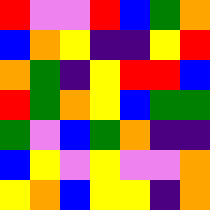[["red", "violet", "violet", "red", "blue", "green", "orange"], ["blue", "orange", "yellow", "indigo", "indigo", "yellow", "red"], ["orange", "green", "indigo", "yellow", "red", "red", "blue"], ["red", "green", "orange", "yellow", "blue", "green", "green"], ["green", "violet", "blue", "green", "orange", "indigo", "indigo"], ["blue", "yellow", "violet", "yellow", "violet", "violet", "orange"], ["yellow", "orange", "blue", "yellow", "yellow", "indigo", "orange"]]